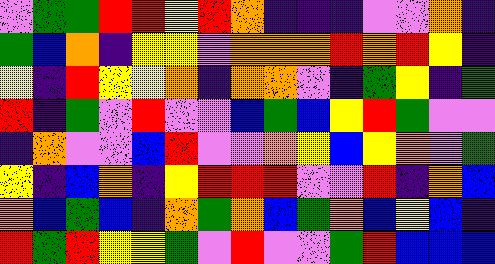[["violet", "green", "green", "red", "red", "yellow", "red", "orange", "indigo", "indigo", "indigo", "violet", "violet", "orange", "indigo"], ["green", "blue", "orange", "indigo", "yellow", "yellow", "violet", "orange", "orange", "orange", "red", "orange", "red", "yellow", "indigo"], ["yellow", "indigo", "red", "yellow", "yellow", "orange", "indigo", "orange", "orange", "violet", "indigo", "green", "yellow", "indigo", "green"], ["red", "indigo", "green", "violet", "red", "violet", "violet", "blue", "green", "blue", "yellow", "red", "green", "violet", "violet"], ["indigo", "orange", "violet", "violet", "blue", "red", "violet", "violet", "orange", "yellow", "blue", "yellow", "orange", "violet", "green"], ["yellow", "indigo", "blue", "orange", "indigo", "yellow", "red", "red", "red", "violet", "violet", "red", "indigo", "orange", "blue"], ["orange", "blue", "green", "blue", "indigo", "orange", "green", "orange", "blue", "green", "orange", "blue", "yellow", "blue", "indigo"], ["red", "green", "red", "yellow", "yellow", "green", "violet", "red", "violet", "violet", "green", "red", "blue", "blue", "blue"]]